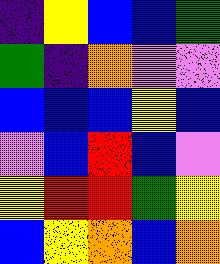[["indigo", "yellow", "blue", "blue", "green"], ["green", "indigo", "orange", "violet", "violet"], ["blue", "blue", "blue", "yellow", "blue"], ["violet", "blue", "red", "blue", "violet"], ["yellow", "red", "red", "green", "yellow"], ["blue", "yellow", "orange", "blue", "orange"]]